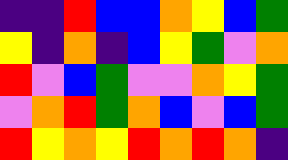[["indigo", "indigo", "red", "blue", "blue", "orange", "yellow", "blue", "green"], ["yellow", "indigo", "orange", "indigo", "blue", "yellow", "green", "violet", "orange"], ["red", "violet", "blue", "green", "violet", "violet", "orange", "yellow", "green"], ["violet", "orange", "red", "green", "orange", "blue", "violet", "blue", "green"], ["red", "yellow", "orange", "yellow", "red", "orange", "red", "orange", "indigo"]]